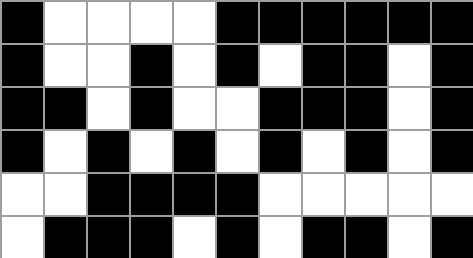[["black", "white", "white", "white", "white", "black", "black", "black", "black", "black", "black"], ["black", "white", "white", "black", "white", "black", "white", "black", "black", "white", "black"], ["black", "black", "white", "black", "white", "white", "black", "black", "black", "white", "black"], ["black", "white", "black", "white", "black", "white", "black", "white", "black", "white", "black"], ["white", "white", "black", "black", "black", "black", "white", "white", "white", "white", "white"], ["white", "black", "black", "black", "white", "black", "white", "black", "black", "white", "black"]]